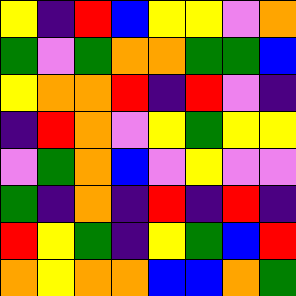[["yellow", "indigo", "red", "blue", "yellow", "yellow", "violet", "orange"], ["green", "violet", "green", "orange", "orange", "green", "green", "blue"], ["yellow", "orange", "orange", "red", "indigo", "red", "violet", "indigo"], ["indigo", "red", "orange", "violet", "yellow", "green", "yellow", "yellow"], ["violet", "green", "orange", "blue", "violet", "yellow", "violet", "violet"], ["green", "indigo", "orange", "indigo", "red", "indigo", "red", "indigo"], ["red", "yellow", "green", "indigo", "yellow", "green", "blue", "red"], ["orange", "yellow", "orange", "orange", "blue", "blue", "orange", "green"]]